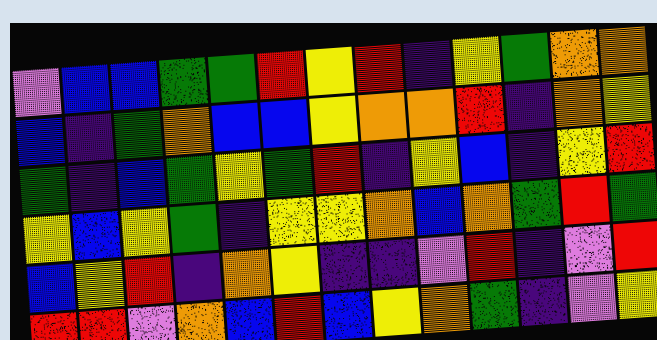[["violet", "blue", "blue", "green", "green", "red", "yellow", "red", "indigo", "yellow", "green", "orange", "orange"], ["blue", "indigo", "green", "orange", "blue", "blue", "yellow", "orange", "orange", "red", "indigo", "orange", "yellow"], ["green", "indigo", "blue", "green", "yellow", "green", "red", "indigo", "yellow", "blue", "indigo", "yellow", "red"], ["yellow", "blue", "yellow", "green", "indigo", "yellow", "yellow", "orange", "blue", "orange", "green", "red", "green"], ["blue", "yellow", "red", "indigo", "orange", "yellow", "indigo", "indigo", "violet", "red", "indigo", "violet", "red"], ["red", "red", "violet", "orange", "blue", "red", "blue", "yellow", "orange", "green", "indigo", "violet", "yellow"]]